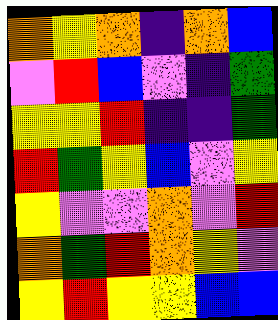[["orange", "yellow", "orange", "indigo", "orange", "blue"], ["violet", "red", "blue", "violet", "indigo", "green"], ["yellow", "yellow", "red", "indigo", "indigo", "green"], ["red", "green", "yellow", "blue", "violet", "yellow"], ["yellow", "violet", "violet", "orange", "violet", "red"], ["orange", "green", "red", "orange", "yellow", "violet"], ["yellow", "red", "yellow", "yellow", "blue", "blue"]]